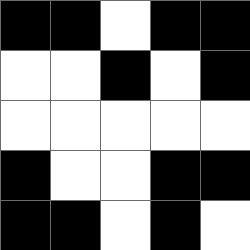[["black", "black", "white", "black", "black"], ["white", "white", "black", "white", "black"], ["white", "white", "white", "white", "white"], ["black", "white", "white", "black", "black"], ["black", "black", "white", "black", "white"]]